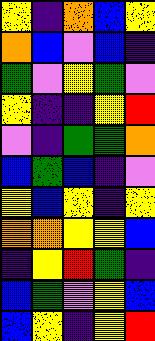[["yellow", "indigo", "orange", "blue", "yellow"], ["orange", "blue", "violet", "blue", "indigo"], ["green", "violet", "yellow", "green", "violet"], ["yellow", "indigo", "indigo", "yellow", "red"], ["violet", "indigo", "green", "green", "orange"], ["blue", "green", "blue", "indigo", "violet"], ["yellow", "blue", "yellow", "indigo", "yellow"], ["orange", "orange", "yellow", "yellow", "blue"], ["indigo", "yellow", "red", "green", "indigo"], ["blue", "green", "violet", "yellow", "blue"], ["blue", "yellow", "indigo", "yellow", "red"]]